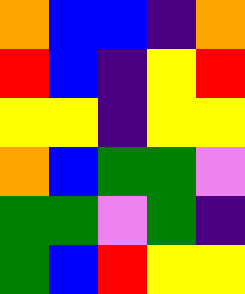[["orange", "blue", "blue", "indigo", "orange"], ["red", "blue", "indigo", "yellow", "red"], ["yellow", "yellow", "indigo", "yellow", "yellow"], ["orange", "blue", "green", "green", "violet"], ["green", "green", "violet", "green", "indigo"], ["green", "blue", "red", "yellow", "yellow"]]